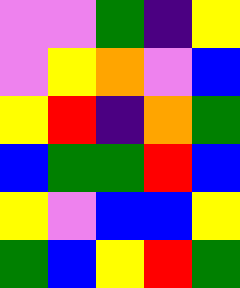[["violet", "violet", "green", "indigo", "yellow"], ["violet", "yellow", "orange", "violet", "blue"], ["yellow", "red", "indigo", "orange", "green"], ["blue", "green", "green", "red", "blue"], ["yellow", "violet", "blue", "blue", "yellow"], ["green", "blue", "yellow", "red", "green"]]